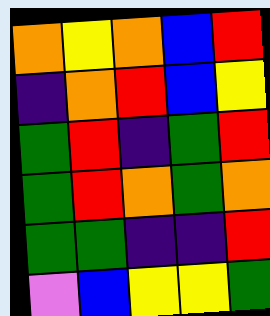[["orange", "yellow", "orange", "blue", "red"], ["indigo", "orange", "red", "blue", "yellow"], ["green", "red", "indigo", "green", "red"], ["green", "red", "orange", "green", "orange"], ["green", "green", "indigo", "indigo", "red"], ["violet", "blue", "yellow", "yellow", "green"]]